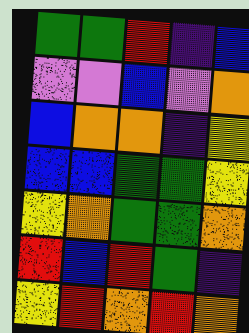[["green", "green", "red", "indigo", "blue"], ["violet", "violet", "blue", "violet", "orange"], ["blue", "orange", "orange", "indigo", "yellow"], ["blue", "blue", "green", "green", "yellow"], ["yellow", "orange", "green", "green", "orange"], ["red", "blue", "red", "green", "indigo"], ["yellow", "red", "orange", "red", "orange"]]